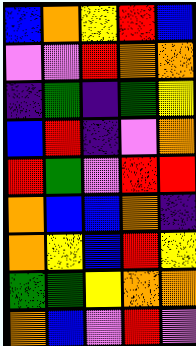[["blue", "orange", "yellow", "red", "blue"], ["violet", "violet", "red", "orange", "orange"], ["indigo", "green", "indigo", "green", "yellow"], ["blue", "red", "indigo", "violet", "orange"], ["red", "green", "violet", "red", "red"], ["orange", "blue", "blue", "orange", "indigo"], ["orange", "yellow", "blue", "red", "yellow"], ["green", "green", "yellow", "orange", "orange"], ["orange", "blue", "violet", "red", "violet"]]